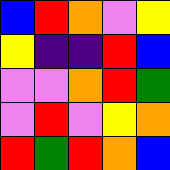[["blue", "red", "orange", "violet", "yellow"], ["yellow", "indigo", "indigo", "red", "blue"], ["violet", "violet", "orange", "red", "green"], ["violet", "red", "violet", "yellow", "orange"], ["red", "green", "red", "orange", "blue"]]